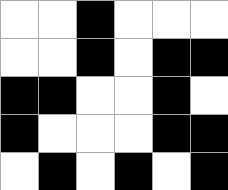[["white", "white", "black", "white", "white", "white"], ["white", "white", "black", "white", "black", "black"], ["black", "black", "white", "white", "black", "white"], ["black", "white", "white", "white", "black", "black"], ["white", "black", "white", "black", "white", "black"]]